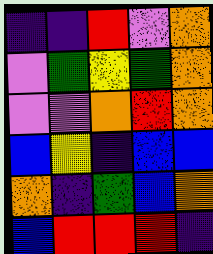[["indigo", "indigo", "red", "violet", "orange"], ["violet", "green", "yellow", "green", "orange"], ["violet", "violet", "orange", "red", "orange"], ["blue", "yellow", "indigo", "blue", "blue"], ["orange", "indigo", "green", "blue", "orange"], ["blue", "red", "red", "red", "indigo"]]